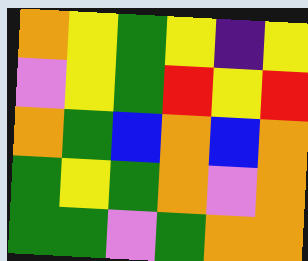[["orange", "yellow", "green", "yellow", "indigo", "yellow"], ["violet", "yellow", "green", "red", "yellow", "red"], ["orange", "green", "blue", "orange", "blue", "orange"], ["green", "yellow", "green", "orange", "violet", "orange"], ["green", "green", "violet", "green", "orange", "orange"]]